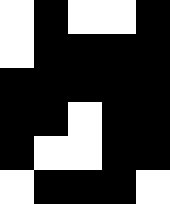[["white", "black", "white", "white", "black"], ["white", "black", "black", "black", "black"], ["black", "black", "black", "black", "black"], ["black", "black", "white", "black", "black"], ["black", "white", "white", "black", "black"], ["white", "black", "black", "black", "white"]]